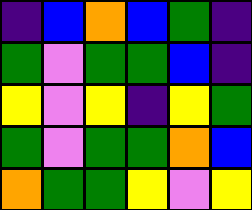[["indigo", "blue", "orange", "blue", "green", "indigo"], ["green", "violet", "green", "green", "blue", "indigo"], ["yellow", "violet", "yellow", "indigo", "yellow", "green"], ["green", "violet", "green", "green", "orange", "blue"], ["orange", "green", "green", "yellow", "violet", "yellow"]]